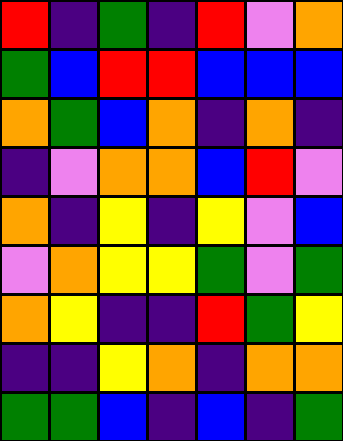[["red", "indigo", "green", "indigo", "red", "violet", "orange"], ["green", "blue", "red", "red", "blue", "blue", "blue"], ["orange", "green", "blue", "orange", "indigo", "orange", "indigo"], ["indigo", "violet", "orange", "orange", "blue", "red", "violet"], ["orange", "indigo", "yellow", "indigo", "yellow", "violet", "blue"], ["violet", "orange", "yellow", "yellow", "green", "violet", "green"], ["orange", "yellow", "indigo", "indigo", "red", "green", "yellow"], ["indigo", "indigo", "yellow", "orange", "indigo", "orange", "orange"], ["green", "green", "blue", "indigo", "blue", "indigo", "green"]]